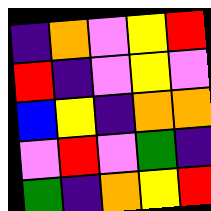[["indigo", "orange", "violet", "yellow", "red"], ["red", "indigo", "violet", "yellow", "violet"], ["blue", "yellow", "indigo", "orange", "orange"], ["violet", "red", "violet", "green", "indigo"], ["green", "indigo", "orange", "yellow", "red"]]